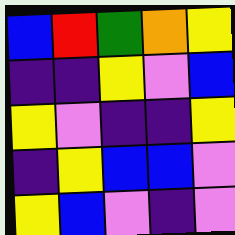[["blue", "red", "green", "orange", "yellow"], ["indigo", "indigo", "yellow", "violet", "blue"], ["yellow", "violet", "indigo", "indigo", "yellow"], ["indigo", "yellow", "blue", "blue", "violet"], ["yellow", "blue", "violet", "indigo", "violet"]]